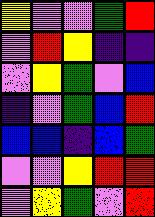[["yellow", "violet", "violet", "green", "red"], ["violet", "red", "yellow", "indigo", "indigo"], ["violet", "yellow", "green", "violet", "blue"], ["indigo", "violet", "green", "blue", "red"], ["blue", "blue", "indigo", "blue", "green"], ["violet", "violet", "yellow", "red", "red"], ["violet", "yellow", "green", "violet", "red"]]